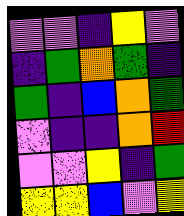[["violet", "violet", "indigo", "yellow", "violet"], ["indigo", "green", "orange", "green", "indigo"], ["green", "indigo", "blue", "orange", "green"], ["violet", "indigo", "indigo", "orange", "red"], ["violet", "violet", "yellow", "indigo", "green"], ["yellow", "yellow", "blue", "violet", "yellow"]]